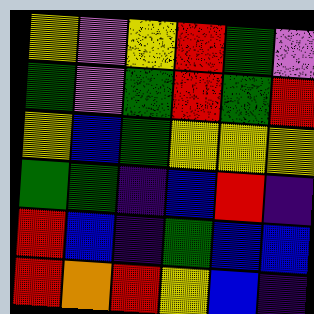[["yellow", "violet", "yellow", "red", "green", "violet"], ["green", "violet", "green", "red", "green", "red"], ["yellow", "blue", "green", "yellow", "yellow", "yellow"], ["green", "green", "indigo", "blue", "red", "indigo"], ["red", "blue", "indigo", "green", "blue", "blue"], ["red", "orange", "red", "yellow", "blue", "indigo"]]